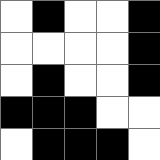[["white", "black", "white", "white", "black"], ["white", "white", "white", "white", "black"], ["white", "black", "white", "white", "black"], ["black", "black", "black", "white", "white"], ["white", "black", "black", "black", "white"]]